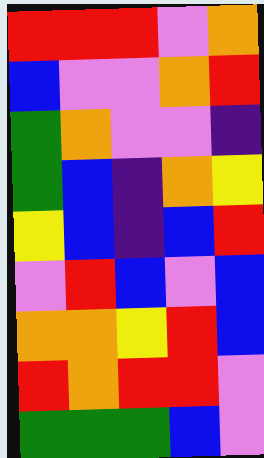[["red", "red", "red", "violet", "orange"], ["blue", "violet", "violet", "orange", "red"], ["green", "orange", "violet", "violet", "indigo"], ["green", "blue", "indigo", "orange", "yellow"], ["yellow", "blue", "indigo", "blue", "red"], ["violet", "red", "blue", "violet", "blue"], ["orange", "orange", "yellow", "red", "blue"], ["red", "orange", "red", "red", "violet"], ["green", "green", "green", "blue", "violet"]]